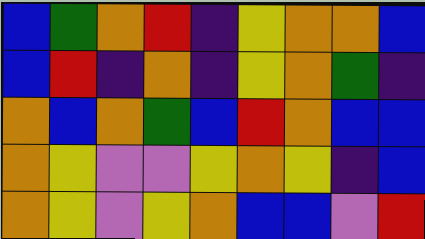[["blue", "green", "orange", "red", "indigo", "yellow", "orange", "orange", "blue"], ["blue", "red", "indigo", "orange", "indigo", "yellow", "orange", "green", "indigo"], ["orange", "blue", "orange", "green", "blue", "red", "orange", "blue", "blue"], ["orange", "yellow", "violet", "violet", "yellow", "orange", "yellow", "indigo", "blue"], ["orange", "yellow", "violet", "yellow", "orange", "blue", "blue", "violet", "red"]]